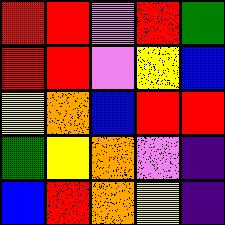[["red", "red", "violet", "red", "green"], ["red", "red", "violet", "yellow", "blue"], ["yellow", "orange", "blue", "red", "red"], ["green", "yellow", "orange", "violet", "indigo"], ["blue", "red", "orange", "yellow", "indigo"]]